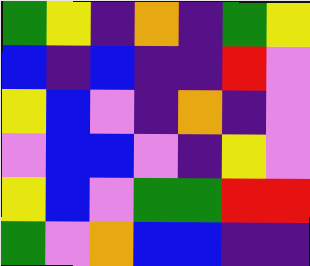[["green", "yellow", "indigo", "orange", "indigo", "green", "yellow"], ["blue", "indigo", "blue", "indigo", "indigo", "red", "violet"], ["yellow", "blue", "violet", "indigo", "orange", "indigo", "violet"], ["violet", "blue", "blue", "violet", "indigo", "yellow", "violet"], ["yellow", "blue", "violet", "green", "green", "red", "red"], ["green", "violet", "orange", "blue", "blue", "indigo", "indigo"]]